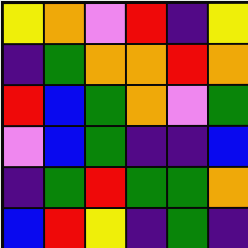[["yellow", "orange", "violet", "red", "indigo", "yellow"], ["indigo", "green", "orange", "orange", "red", "orange"], ["red", "blue", "green", "orange", "violet", "green"], ["violet", "blue", "green", "indigo", "indigo", "blue"], ["indigo", "green", "red", "green", "green", "orange"], ["blue", "red", "yellow", "indigo", "green", "indigo"]]